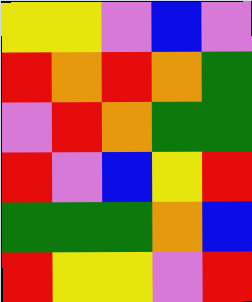[["yellow", "yellow", "violet", "blue", "violet"], ["red", "orange", "red", "orange", "green"], ["violet", "red", "orange", "green", "green"], ["red", "violet", "blue", "yellow", "red"], ["green", "green", "green", "orange", "blue"], ["red", "yellow", "yellow", "violet", "red"]]